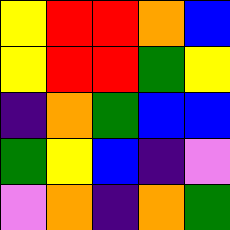[["yellow", "red", "red", "orange", "blue"], ["yellow", "red", "red", "green", "yellow"], ["indigo", "orange", "green", "blue", "blue"], ["green", "yellow", "blue", "indigo", "violet"], ["violet", "orange", "indigo", "orange", "green"]]